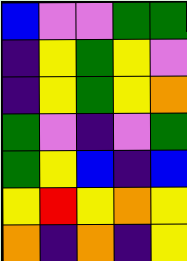[["blue", "violet", "violet", "green", "green"], ["indigo", "yellow", "green", "yellow", "violet"], ["indigo", "yellow", "green", "yellow", "orange"], ["green", "violet", "indigo", "violet", "green"], ["green", "yellow", "blue", "indigo", "blue"], ["yellow", "red", "yellow", "orange", "yellow"], ["orange", "indigo", "orange", "indigo", "yellow"]]